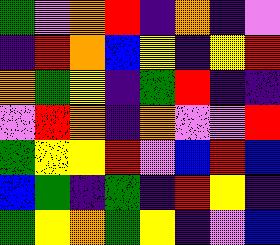[["green", "violet", "orange", "red", "indigo", "orange", "indigo", "violet"], ["indigo", "red", "orange", "blue", "yellow", "indigo", "yellow", "red"], ["orange", "green", "yellow", "indigo", "green", "red", "indigo", "indigo"], ["violet", "red", "orange", "indigo", "orange", "violet", "violet", "red"], ["green", "yellow", "yellow", "red", "violet", "blue", "red", "blue"], ["blue", "green", "indigo", "green", "indigo", "red", "yellow", "indigo"], ["green", "yellow", "orange", "green", "yellow", "indigo", "violet", "blue"]]